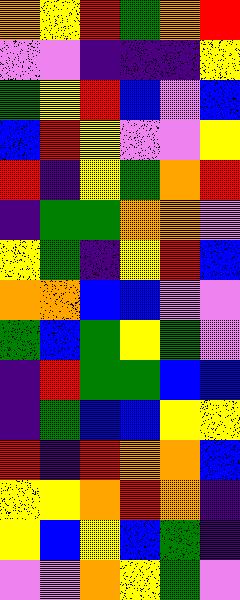[["orange", "yellow", "red", "green", "orange", "red"], ["violet", "violet", "indigo", "indigo", "indigo", "yellow"], ["green", "yellow", "red", "blue", "violet", "blue"], ["blue", "red", "yellow", "violet", "violet", "yellow"], ["red", "indigo", "yellow", "green", "orange", "red"], ["indigo", "green", "green", "orange", "orange", "violet"], ["yellow", "green", "indigo", "yellow", "red", "blue"], ["orange", "orange", "blue", "blue", "violet", "violet"], ["green", "blue", "green", "yellow", "green", "violet"], ["indigo", "red", "green", "green", "blue", "blue"], ["indigo", "green", "blue", "blue", "yellow", "yellow"], ["red", "indigo", "red", "orange", "orange", "blue"], ["yellow", "yellow", "orange", "red", "orange", "indigo"], ["yellow", "blue", "yellow", "blue", "green", "indigo"], ["violet", "violet", "orange", "yellow", "green", "violet"]]